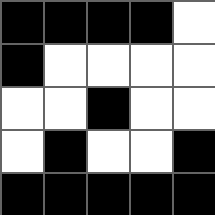[["black", "black", "black", "black", "white"], ["black", "white", "white", "white", "white"], ["white", "white", "black", "white", "white"], ["white", "black", "white", "white", "black"], ["black", "black", "black", "black", "black"]]